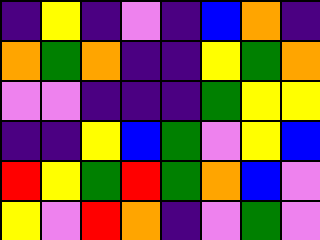[["indigo", "yellow", "indigo", "violet", "indigo", "blue", "orange", "indigo"], ["orange", "green", "orange", "indigo", "indigo", "yellow", "green", "orange"], ["violet", "violet", "indigo", "indigo", "indigo", "green", "yellow", "yellow"], ["indigo", "indigo", "yellow", "blue", "green", "violet", "yellow", "blue"], ["red", "yellow", "green", "red", "green", "orange", "blue", "violet"], ["yellow", "violet", "red", "orange", "indigo", "violet", "green", "violet"]]